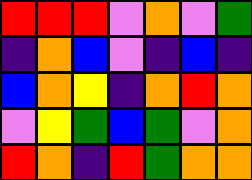[["red", "red", "red", "violet", "orange", "violet", "green"], ["indigo", "orange", "blue", "violet", "indigo", "blue", "indigo"], ["blue", "orange", "yellow", "indigo", "orange", "red", "orange"], ["violet", "yellow", "green", "blue", "green", "violet", "orange"], ["red", "orange", "indigo", "red", "green", "orange", "orange"]]